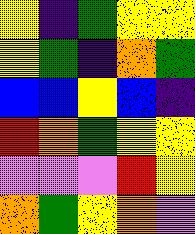[["yellow", "indigo", "green", "yellow", "yellow"], ["yellow", "green", "indigo", "orange", "green"], ["blue", "blue", "yellow", "blue", "indigo"], ["red", "orange", "green", "yellow", "yellow"], ["violet", "violet", "violet", "red", "yellow"], ["orange", "green", "yellow", "orange", "violet"]]